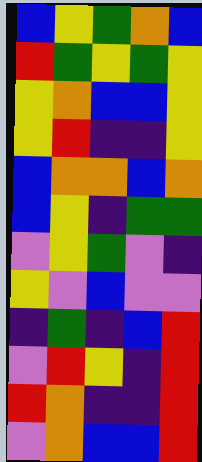[["blue", "yellow", "green", "orange", "blue"], ["red", "green", "yellow", "green", "yellow"], ["yellow", "orange", "blue", "blue", "yellow"], ["yellow", "red", "indigo", "indigo", "yellow"], ["blue", "orange", "orange", "blue", "orange"], ["blue", "yellow", "indigo", "green", "green"], ["violet", "yellow", "green", "violet", "indigo"], ["yellow", "violet", "blue", "violet", "violet"], ["indigo", "green", "indigo", "blue", "red"], ["violet", "red", "yellow", "indigo", "red"], ["red", "orange", "indigo", "indigo", "red"], ["violet", "orange", "blue", "blue", "red"]]